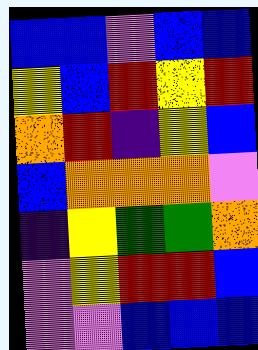[["blue", "blue", "violet", "blue", "blue"], ["yellow", "blue", "red", "yellow", "red"], ["orange", "red", "indigo", "yellow", "blue"], ["blue", "orange", "orange", "orange", "violet"], ["indigo", "yellow", "green", "green", "orange"], ["violet", "yellow", "red", "red", "blue"], ["violet", "violet", "blue", "blue", "blue"]]